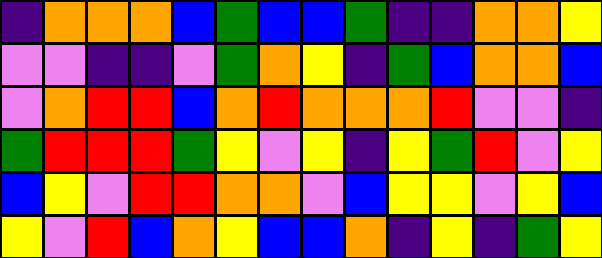[["indigo", "orange", "orange", "orange", "blue", "green", "blue", "blue", "green", "indigo", "indigo", "orange", "orange", "yellow"], ["violet", "violet", "indigo", "indigo", "violet", "green", "orange", "yellow", "indigo", "green", "blue", "orange", "orange", "blue"], ["violet", "orange", "red", "red", "blue", "orange", "red", "orange", "orange", "orange", "red", "violet", "violet", "indigo"], ["green", "red", "red", "red", "green", "yellow", "violet", "yellow", "indigo", "yellow", "green", "red", "violet", "yellow"], ["blue", "yellow", "violet", "red", "red", "orange", "orange", "violet", "blue", "yellow", "yellow", "violet", "yellow", "blue"], ["yellow", "violet", "red", "blue", "orange", "yellow", "blue", "blue", "orange", "indigo", "yellow", "indigo", "green", "yellow"]]